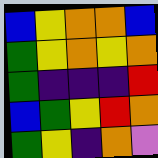[["blue", "yellow", "orange", "orange", "blue"], ["green", "yellow", "orange", "yellow", "orange"], ["green", "indigo", "indigo", "indigo", "red"], ["blue", "green", "yellow", "red", "orange"], ["green", "yellow", "indigo", "orange", "violet"]]